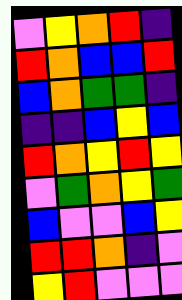[["violet", "yellow", "orange", "red", "indigo"], ["red", "orange", "blue", "blue", "red"], ["blue", "orange", "green", "green", "indigo"], ["indigo", "indigo", "blue", "yellow", "blue"], ["red", "orange", "yellow", "red", "yellow"], ["violet", "green", "orange", "yellow", "green"], ["blue", "violet", "violet", "blue", "yellow"], ["red", "red", "orange", "indigo", "violet"], ["yellow", "red", "violet", "violet", "violet"]]